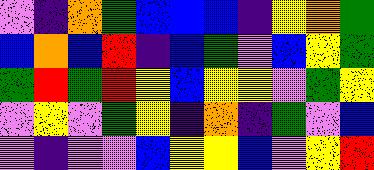[["violet", "indigo", "orange", "green", "blue", "blue", "blue", "indigo", "yellow", "orange", "green"], ["blue", "orange", "blue", "red", "indigo", "blue", "green", "violet", "blue", "yellow", "green"], ["green", "red", "green", "red", "yellow", "blue", "yellow", "yellow", "violet", "green", "yellow"], ["violet", "yellow", "violet", "green", "yellow", "indigo", "orange", "indigo", "green", "violet", "blue"], ["violet", "indigo", "violet", "violet", "blue", "yellow", "yellow", "blue", "violet", "yellow", "red"]]